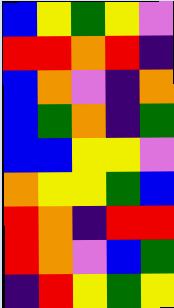[["blue", "yellow", "green", "yellow", "violet"], ["red", "red", "orange", "red", "indigo"], ["blue", "orange", "violet", "indigo", "orange"], ["blue", "green", "orange", "indigo", "green"], ["blue", "blue", "yellow", "yellow", "violet"], ["orange", "yellow", "yellow", "green", "blue"], ["red", "orange", "indigo", "red", "red"], ["red", "orange", "violet", "blue", "green"], ["indigo", "red", "yellow", "green", "yellow"]]